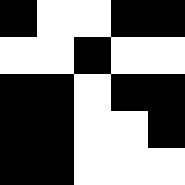[["black", "white", "white", "black", "black"], ["white", "white", "black", "white", "white"], ["black", "black", "white", "black", "black"], ["black", "black", "white", "white", "black"], ["black", "black", "white", "white", "white"]]